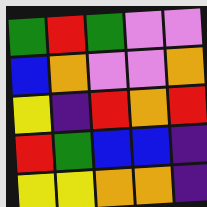[["green", "red", "green", "violet", "violet"], ["blue", "orange", "violet", "violet", "orange"], ["yellow", "indigo", "red", "orange", "red"], ["red", "green", "blue", "blue", "indigo"], ["yellow", "yellow", "orange", "orange", "indigo"]]